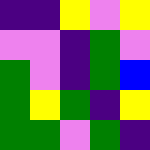[["indigo", "indigo", "yellow", "violet", "yellow"], ["violet", "violet", "indigo", "green", "violet"], ["green", "violet", "indigo", "green", "blue"], ["green", "yellow", "green", "indigo", "yellow"], ["green", "green", "violet", "green", "indigo"]]